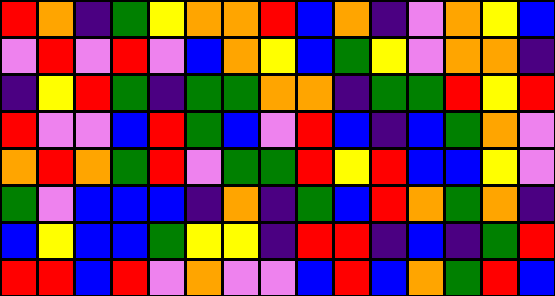[["red", "orange", "indigo", "green", "yellow", "orange", "orange", "red", "blue", "orange", "indigo", "violet", "orange", "yellow", "blue"], ["violet", "red", "violet", "red", "violet", "blue", "orange", "yellow", "blue", "green", "yellow", "violet", "orange", "orange", "indigo"], ["indigo", "yellow", "red", "green", "indigo", "green", "green", "orange", "orange", "indigo", "green", "green", "red", "yellow", "red"], ["red", "violet", "violet", "blue", "red", "green", "blue", "violet", "red", "blue", "indigo", "blue", "green", "orange", "violet"], ["orange", "red", "orange", "green", "red", "violet", "green", "green", "red", "yellow", "red", "blue", "blue", "yellow", "violet"], ["green", "violet", "blue", "blue", "blue", "indigo", "orange", "indigo", "green", "blue", "red", "orange", "green", "orange", "indigo"], ["blue", "yellow", "blue", "blue", "green", "yellow", "yellow", "indigo", "red", "red", "indigo", "blue", "indigo", "green", "red"], ["red", "red", "blue", "red", "violet", "orange", "violet", "violet", "blue", "red", "blue", "orange", "green", "red", "blue"]]